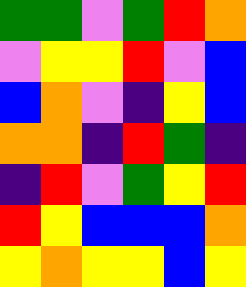[["green", "green", "violet", "green", "red", "orange"], ["violet", "yellow", "yellow", "red", "violet", "blue"], ["blue", "orange", "violet", "indigo", "yellow", "blue"], ["orange", "orange", "indigo", "red", "green", "indigo"], ["indigo", "red", "violet", "green", "yellow", "red"], ["red", "yellow", "blue", "blue", "blue", "orange"], ["yellow", "orange", "yellow", "yellow", "blue", "yellow"]]